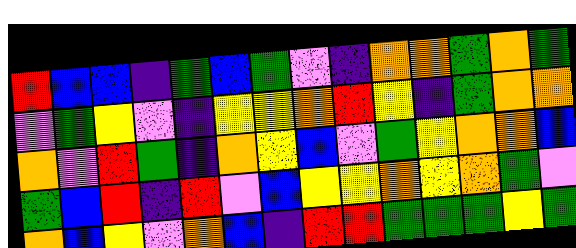[["red", "blue", "blue", "indigo", "green", "blue", "green", "violet", "indigo", "orange", "orange", "green", "orange", "green"], ["violet", "green", "yellow", "violet", "indigo", "yellow", "yellow", "orange", "red", "yellow", "indigo", "green", "orange", "orange"], ["orange", "violet", "red", "green", "indigo", "orange", "yellow", "blue", "violet", "green", "yellow", "orange", "orange", "blue"], ["green", "blue", "red", "indigo", "red", "violet", "blue", "yellow", "yellow", "orange", "yellow", "orange", "green", "violet"], ["orange", "blue", "yellow", "violet", "orange", "blue", "indigo", "red", "red", "green", "green", "green", "yellow", "green"]]